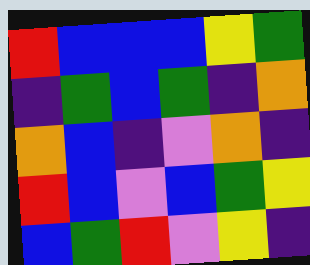[["red", "blue", "blue", "blue", "yellow", "green"], ["indigo", "green", "blue", "green", "indigo", "orange"], ["orange", "blue", "indigo", "violet", "orange", "indigo"], ["red", "blue", "violet", "blue", "green", "yellow"], ["blue", "green", "red", "violet", "yellow", "indigo"]]